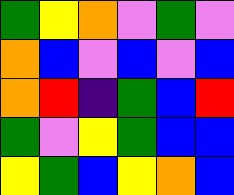[["green", "yellow", "orange", "violet", "green", "violet"], ["orange", "blue", "violet", "blue", "violet", "blue"], ["orange", "red", "indigo", "green", "blue", "red"], ["green", "violet", "yellow", "green", "blue", "blue"], ["yellow", "green", "blue", "yellow", "orange", "blue"]]